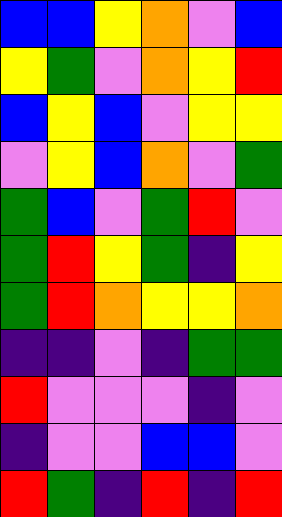[["blue", "blue", "yellow", "orange", "violet", "blue"], ["yellow", "green", "violet", "orange", "yellow", "red"], ["blue", "yellow", "blue", "violet", "yellow", "yellow"], ["violet", "yellow", "blue", "orange", "violet", "green"], ["green", "blue", "violet", "green", "red", "violet"], ["green", "red", "yellow", "green", "indigo", "yellow"], ["green", "red", "orange", "yellow", "yellow", "orange"], ["indigo", "indigo", "violet", "indigo", "green", "green"], ["red", "violet", "violet", "violet", "indigo", "violet"], ["indigo", "violet", "violet", "blue", "blue", "violet"], ["red", "green", "indigo", "red", "indigo", "red"]]